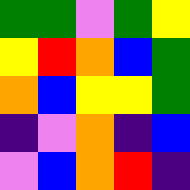[["green", "green", "violet", "green", "yellow"], ["yellow", "red", "orange", "blue", "green"], ["orange", "blue", "yellow", "yellow", "green"], ["indigo", "violet", "orange", "indigo", "blue"], ["violet", "blue", "orange", "red", "indigo"]]